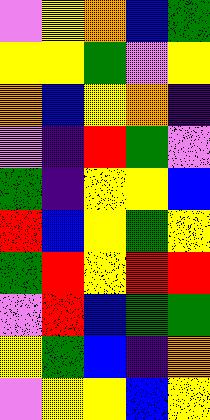[["violet", "yellow", "orange", "blue", "green"], ["yellow", "yellow", "green", "violet", "yellow"], ["orange", "blue", "yellow", "orange", "indigo"], ["violet", "indigo", "red", "green", "violet"], ["green", "indigo", "yellow", "yellow", "blue"], ["red", "blue", "yellow", "green", "yellow"], ["green", "red", "yellow", "red", "red"], ["violet", "red", "blue", "green", "green"], ["yellow", "green", "blue", "indigo", "orange"], ["violet", "yellow", "yellow", "blue", "yellow"]]